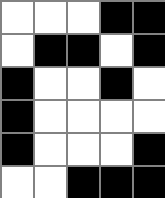[["white", "white", "white", "black", "black"], ["white", "black", "black", "white", "black"], ["black", "white", "white", "black", "white"], ["black", "white", "white", "white", "white"], ["black", "white", "white", "white", "black"], ["white", "white", "black", "black", "black"]]